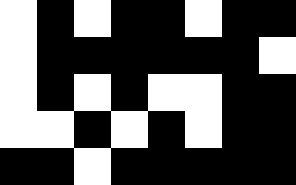[["white", "black", "white", "black", "black", "white", "black", "black"], ["white", "black", "black", "black", "black", "black", "black", "white"], ["white", "black", "white", "black", "white", "white", "black", "black"], ["white", "white", "black", "white", "black", "white", "black", "black"], ["black", "black", "white", "black", "black", "black", "black", "black"]]